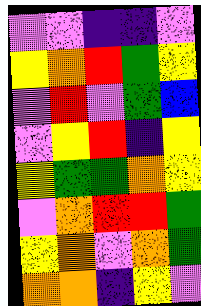[["violet", "violet", "indigo", "indigo", "violet"], ["yellow", "orange", "red", "green", "yellow"], ["violet", "red", "violet", "green", "blue"], ["violet", "yellow", "red", "indigo", "yellow"], ["yellow", "green", "green", "orange", "yellow"], ["violet", "orange", "red", "red", "green"], ["yellow", "orange", "violet", "orange", "green"], ["orange", "orange", "indigo", "yellow", "violet"]]